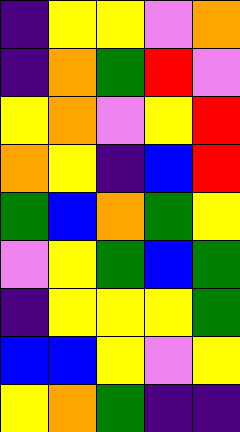[["indigo", "yellow", "yellow", "violet", "orange"], ["indigo", "orange", "green", "red", "violet"], ["yellow", "orange", "violet", "yellow", "red"], ["orange", "yellow", "indigo", "blue", "red"], ["green", "blue", "orange", "green", "yellow"], ["violet", "yellow", "green", "blue", "green"], ["indigo", "yellow", "yellow", "yellow", "green"], ["blue", "blue", "yellow", "violet", "yellow"], ["yellow", "orange", "green", "indigo", "indigo"]]